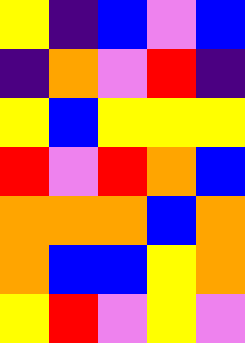[["yellow", "indigo", "blue", "violet", "blue"], ["indigo", "orange", "violet", "red", "indigo"], ["yellow", "blue", "yellow", "yellow", "yellow"], ["red", "violet", "red", "orange", "blue"], ["orange", "orange", "orange", "blue", "orange"], ["orange", "blue", "blue", "yellow", "orange"], ["yellow", "red", "violet", "yellow", "violet"]]